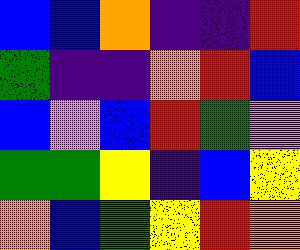[["blue", "blue", "orange", "indigo", "indigo", "red"], ["green", "indigo", "indigo", "orange", "red", "blue"], ["blue", "violet", "blue", "red", "green", "violet"], ["green", "green", "yellow", "indigo", "blue", "yellow"], ["orange", "blue", "green", "yellow", "red", "orange"]]